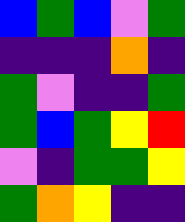[["blue", "green", "blue", "violet", "green"], ["indigo", "indigo", "indigo", "orange", "indigo"], ["green", "violet", "indigo", "indigo", "green"], ["green", "blue", "green", "yellow", "red"], ["violet", "indigo", "green", "green", "yellow"], ["green", "orange", "yellow", "indigo", "indigo"]]